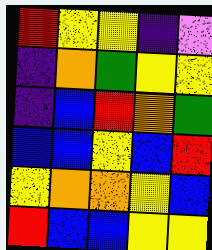[["red", "yellow", "yellow", "indigo", "violet"], ["indigo", "orange", "green", "yellow", "yellow"], ["indigo", "blue", "red", "orange", "green"], ["blue", "blue", "yellow", "blue", "red"], ["yellow", "orange", "orange", "yellow", "blue"], ["red", "blue", "blue", "yellow", "yellow"]]